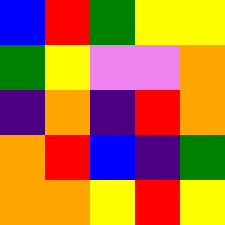[["blue", "red", "green", "yellow", "yellow"], ["green", "yellow", "violet", "violet", "orange"], ["indigo", "orange", "indigo", "red", "orange"], ["orange", "red", "blue", "indigo", "green"], ["orange", "orange", "yellow", "red", "yellow"]]